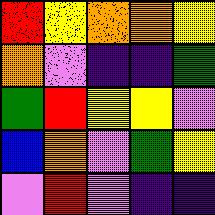[["red", "yellow", "orange", "orange", "yellow"], ["orange", "violet", "indigo", "indigo", "green"], ["green", "red", "yellow", "yellow", "violet"], ["blue", "orange", "violet", "green", "yellow"], ["violet", "red", "violet", "indigo", "indigo"]]